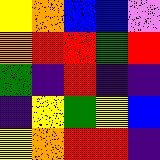[["yellow", "orange", "blue", "blue", "violet"], ["orange", "red", "red", "green", "red"], ["green", "indigo", "red", "indigo", "indigo"], ["indigo", "yellow", "green", "yellow", "blue"], ["yellow", "orange", "red", "red", "indigo"]]